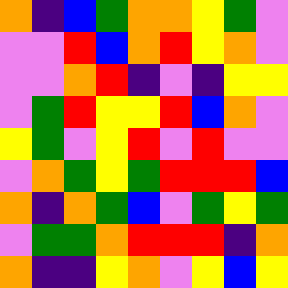[["orange", "indigo", "blue", "green", "orange", "orange", "yellow", "green", "violet"], ["violet", "violet", "red", "blue", "orange", "red", "yellow", "orange", "violet"], ["violet", "violet", "orange", "red", "indigo", "violet", "indigo", "yellow", "yellow"], ["violet", "green", "red", "yellow", "yellow", "red", "blue", "orange", "violet"], ["yellow", "green", "violet", "yellow", "red", "violet", "red", "violet", "violet"], ["violet", "orange", "green", "yellow", "green", "red", "red", "red", "blue"], ["orange", "indigo", "orange", "green", "blue", "violet", "green", "yellow", "green"], ["violet", "green", "green", "orange", "red", "red", "red", "indigo", "orange"], ["orange", "indigo", "indigo", "yellow", "orange", "violet", "yellow", "blue", "yellow"]]